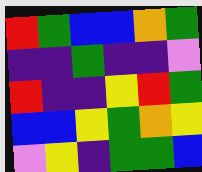[["red", "green", "blue", "blue", "orange", "green"], ["indigo", "indigo", "green", "indigo", "indigo", "violet"], ["red", "indigo", "indigo", "yellow", "red", "green"], ["blue", "blue", "yellow", "green", "orange", "yellow"], ["violet", "yellow", "indigo", "green", "green", "blue"]]